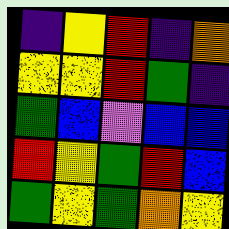[["indigo", "yellow", "red", "indigo", "orange"], ["yellow", "yellow", "red", "green", "indigo"], ["green", "blue", "violet", "blue", "blue"], ["red", "yellow", "green", "red", "blue"], ["green", "yellow", "green", "orange", "yellow"]]